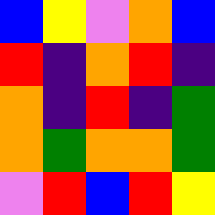[["blue", "yellow", "violet", "orange", "blue"], ["red", "indigo", "orange", "red", "indigo"], ["orange", "indigo", "red", "indigo", "green"], ["orange", "green", "orange", "orange", "green"], ["violet", "red", "blue", "red", "yellow"]]